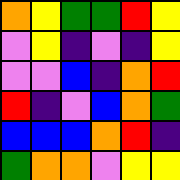[["orange", "yellow", "green", "green", "red", "yellow"], ["violet", "yellow", "indigo", "violet", "indigo", "yellow"], ["violet", "violet", "blue", "indigo", "orange", "red"], ["red", "indigo", "violet", "blue", "orange", "green"], ["blue", "blue", "blue", "orange", "red", "indigo"], ["green", "orange", "orange", "violet", "yellow", "yellow"]]